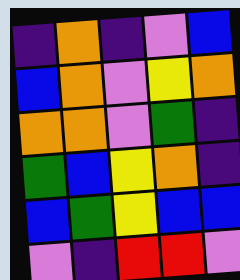[["indigo", "orange", "indigo", "violet", "blue"], ["blue", "orange", "violet", "yellow", "orange"], ["orange", "orange", "violet", "green", "indigo"], ["green", "blue", "yellow", "orange", "indigo"], ["blue", "green", "yellow", "blue", "blue"], ["violet", "indigo", "red", "red", "violet"]]